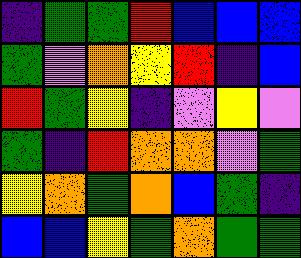[["indigo", "green", "green", "red", "blue", "blue", "blue"], ["green", "violet", "orange", "yellow", "red", "indigo", "blue"], ["red", "green", "yellow", "indigo", "violet", "yellow", "violet"], ["green", "indigo", "red", "orange", "orange", "violet", "green"], ["yellow", "orange", "green", "orange", "blue", "green", "indigo"], ["blue", "blue", "yellow", "green", "orange", "green", "green"]]